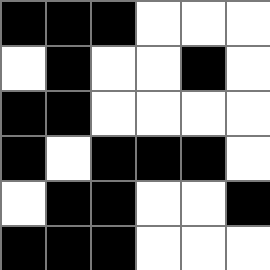[["black", "black", "black", "white", "white", "white"], ["white", "black", "white", "white", "black", "white"], ["black", "black", "white", "white", "white", "white"], ["black", "white", "black", "black", "black", "white"], ["white", "black", "black", "white", "white", "black"], ["black", "black", "black", "white", "white", "white"]]